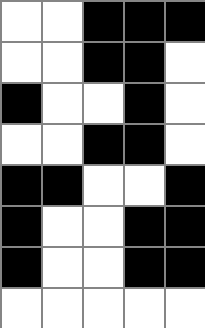[["white", "white", "black", "black", "black"], ["white", "white", "black", "black", "white"], ["black", "white", "white", "black", "white"], ["white", "white", "black", "black", "white"], ["black", "black", "white", "white", "black"], ["black", "white", "white", "black", "black"], ["black", "white", "white", "black", "black"], ["white", "white", "white", "white", "white"]]